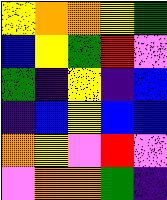[["yellow", "orange", "orange", "yellow", "green"], ["blue", "yellow", "green", "red", "violet"], ["green", "indigo", "yellow", "indigo", "blue"], ["indigo", "blue", "yellow", "blue", "blue"], ["orange", "yellow", "violet", "red", "violet"], ["violet", "orange", "orange", "green", "indigo"]]